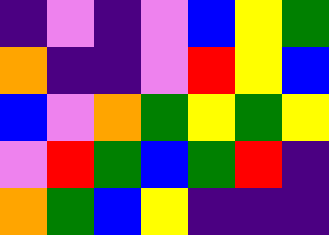[["indigo", "violet", "indigo", "violet", "blue", "yellow", "green"], ["orange", "indigo", "indigo", "violet", "red", "yellow", "blue"], ["blue", "violet", "orange", "green", "yellow", "green", "yellow"], ["violet", "red", "green", "blue", "green", "red", "indigo"], ["orange", "green", "blue", "yellow", "indigo", "indigo", "indigo"]]